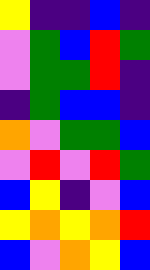[["yellow", "indigo", "indigo", "blue", "indigo"], ["violet", "green", "blue", "red", "green"], ["violet", "green", "green", "red", "indigo"], ["indigo", "green", "blue", "blue", "indigo"], ["orange", "violet", "green", "green", "blue"], ["violet", "red", "violet", "red", "green"], ["blue", "yellow", "indigo", "violet", "blue"], ["yellow", "orange", "yellow", "orange", "red"], ["blue", "violet", "orange", "yellow", "blue"]]